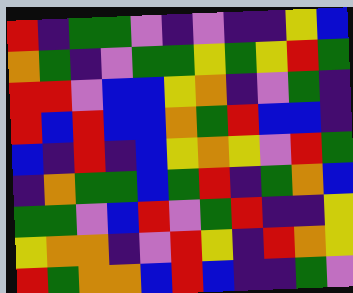[["red", "indigo", "green", "green", "violet", "indigo", "violet", "indigo", "indigo", "yellow", "blue"], ["orange", "green", "indigo", "violet", "green", "green", "yellow", "green", "yellow", "red", "green"], ["red", "red", "violet", "blue", "blue", "yellow", "orange", "indigo", "violet", "green", "indigo"], ["red", "blue", "red", "blue", "blue", "orange", "green", "red", "blue", "blue", "indigo"], ["blue", "indigo", "red", "indigo", "blue", "yellow", "orange", "yellow", "violet", "red", "green"], ["indigo", "orange", "green", "green", "blue", "green", "red", "indigo", "green", "orange", "blue"], ["green", "green", "violet", "blue", "red", "violet", "green", "red", "indigo", "indigo", "yellow"], ["yellow", "orange", "orange", "indigo", "violet", "red", "yellow", "indigo", "red", "orange", "yellow"], ["red", "green", "orange", "orange", "blue", "red", "blue", "indigo", "indigo", "green", "violet"]]